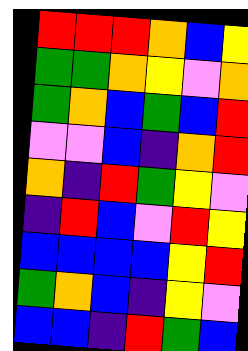[["red", "red", "red", "orange", "blue", "yellow"], ["green", "green", "orange", "yellow", "violet", "orange"], ["green", "orange", "blue", "green", "blue", "red"], ["violet", "violet", "blue", "indigo", "orange", "red"], ["orange", "indigo", "red", "green", "yellow", "violet"], ["indigo", "red", "blue", "violet", "red", "yellow"], ["blue", "blue", "blue", "blue", "yellow", "red"], ["green", "orange", "blue", "indigo", "yellow", "violet"], ["blue", "blue", "indigo", "red", "green", "blue"]]